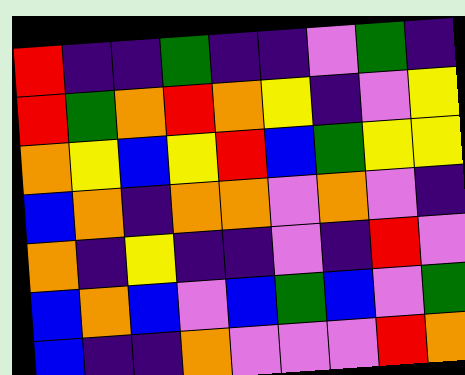[["red", "indigo", "indigo", "green", "indigo", "indigo", "violet", "green", "indigo"], ["red", "green", "orange", "red", "orange", "yellow", "indigo", "violet", "yellow"], ["orange", "yellow", "blue", "yellow", "red", "blue", "green", "yellow", "yellow"], ["blue", "orange", "indigo", "orange", "orange", "violet", "orange", "violet", "indigo"], ["orange", "indigo", "yellow", "indigo", "indigo", "violet", "indigo", "red", "violet"], ["blue", "orange", "blue", "violet", "blue", "green", "blue", "violet", "green"], ["blue", "indigo", "indigo", "orange", "violet", "violet", "violet", "red", "orange"]]